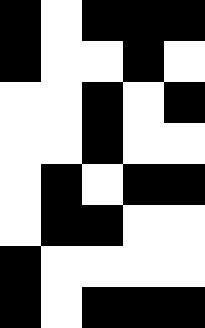[["black", "white", "black", "black", "black"], ["black", "white", "white", "black", "white"], ["white", "white", "black", "white", "black"], ["white", "white", "black", "white", "white"], ["white", "black", "white", "black", "black"], ["white", "black", "black", "white", "white"], ["black", "white", "white", "white", "white"], ["black", "white", "black", "black", "black"]]